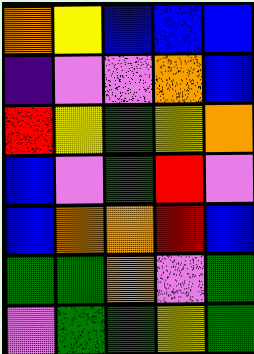[["orange", "yellow", "blue", "blue", "blue"], ["indigo", "violet", "violet", "orange", "blue"], ["red", "yellow", "green", "yellow", "orange"], ["blue", "violet", "green", "red", "violet"], ["blue", "orange", "orange", "red", "blue"], ["green", "green", "orange", "violet", "green"], ["violet", "green", "green", "yellow", "green"]]